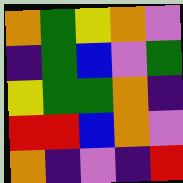[["orange", "green", "yellow", "orange", "violet"], ["indigo", "green", "blue", "violet", "green"], ["yellow", "green", "green", "orange", "indigo"], ["red", "red", "blue", "orange", "violet"], ["orange", "indigo", "violet", "indigo", "red"]]